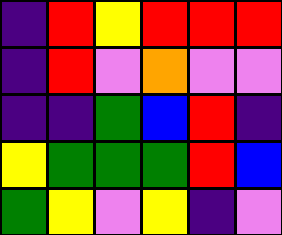[["indigo", "red", "yellow", "red", "red", "red"], ["indigo", "red", "violet", "orange", "violet", "violet"], ["indigo", "indigo", "green", "blue", "red", "indigo"], ["yellow", "green", "green", "green", "red", "blue"], ["green", "yellow", "violet", "yellow", "indigo", "violet"]]